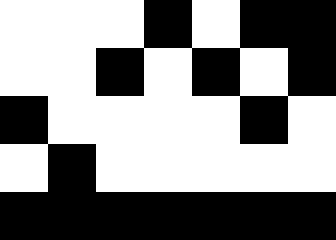[["white", "white", "white", "black", "white", "black", "black"], ["white", "white", "black", "white", "black", "white", "black"], ["black", "white", "white", "white", "white", "black", "white"], ["white", "black", "white", "white", "white", "white", "white"], ["black", "black", "black", "black", "black", "black", "black"]]